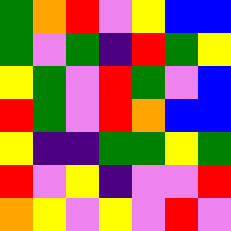[["green", "orange", "red", "violet", "yellow", "blue", "blue"], ["green", "violet", "green", "indigo", "red", "green", "yellow"], ["yellow", "green", "violet", "red", "green", "violet", "blue"], ["red", "green", "violet", "red", "orange", "blue", "blue"], ["yellow", "indigo", "indigo", "green", "green", "yellow", "green"], ["red", "violet", "yellow", "indigo", "violet", "violet", "red"], ["orange", "yellow", "violet", "yellow", "violet", "red", "violet"]]